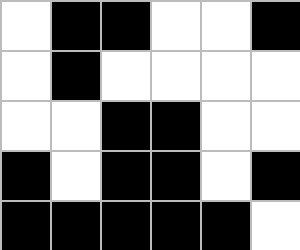[["white", "black", "black", "white", "white", "black"], ["white", "black", "white", "white", "white", "white"], ["white", "white", "black", "black", "white", "white"], ["black", "white", "black", "black", "white", "black"], ["black", "black", "black", "black", "black", "white"]]